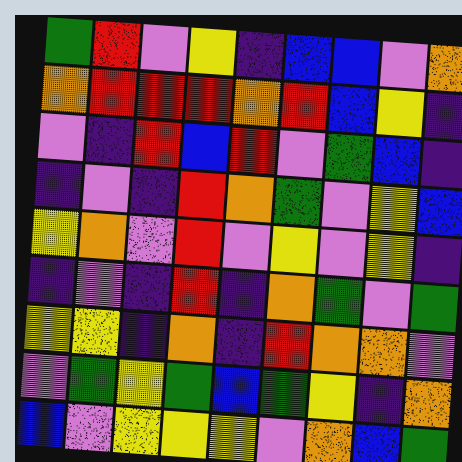[["green", "red", "violet", "yellow", "indigo", "blue", "blue", "violet", "orange"], ["orange", "red", "red", "red", "orange", "red", "blue", "yellow", "indigo"], ["violet", "indigo", "red", "blue", "red", "violet", "green", "blue", "indigo"], ["indigo", "violet", "indigo", "red", "orange", "green", "violet", "yellow", "blue"], ["yellow", "orange", "violet", "red", "violet", "yellow", "violet", "yellow", "indigo"], ["indigo", "violet", "indigo", "red", "indigo", "orange", "green", "violet", "green"], ["yellow", "yellow", "indigo", "orange", "indigo", "red", "orange", "orange", "violet"], ["violet", "green", "yellow", "green", "blue", "green", "yellow", "indigo", "orange"], ["blue", "violet", "yellow", "yellow", "yellow", "violet", "orange", "blue", "green"]]